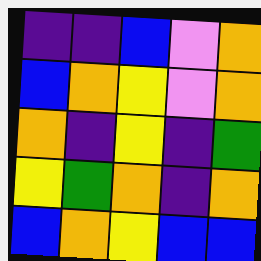[["indigo", "indigo", "blue", "violet", "orange"], ["blue", "orange", "yellow", "violet", "orange"], ["orange", "indigo", "yellow", "indigo", "green"], ["yellow", "green", "orange", "indigo", "orange"], ["blue", "orange", "yellow", "blue", "blue"]]